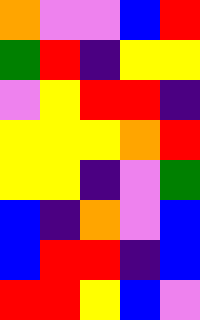[["orange", "violet", "violet", "blue", "red"], ["green", "red", "indigo", "yellow", "yellow"], ["violet", "yellow", "red", "red", "indigo"], ["yellow", "yellow", "yellow", "orange", "red"], ["yellow", "yellow", "indigo", "violet", "green"], ["blue", "indigo", "orange", "violet", "blue"], ["blue", "red", "red", "indigo", "blue"], ["red", "red", "yellow", "blue", "violet"]]